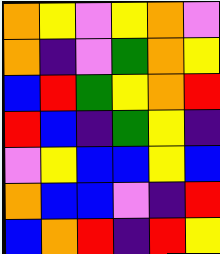[["orange", "yellow", "violet", "yellow", "orange", "violet"], ["orange", "indigo", "violet", "green", "orange", "yellow"], ["blue", "red", "green", "yellow", "orange", "red"], ["red", "blue", "indigo", "green", "yellow", "indigo"], ["violet", "yellow", "blue", "blue", "yellow", "blue"], ["orange", "blue", "blue", "violet", "indigo", "red"], ["blue", "orange", "red", "indigo", "red", "yellow"]]